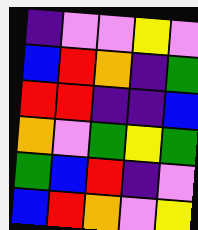[["indigo", "violet", "violet", "yellow", "violet"], ["blue", "red", "orange", "indigo", "green"], ["red", "red", "indigo", "indigo", "blue"], ["orange", "violet", "green", "yellow", "green"], ["green", "blue", "red", "indigo", "violet"], ["blue", "red", "orange", "violet", "yellow"]]